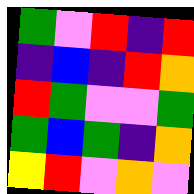[["green", "violet", "red", "indigo", "red"], ["indigo", "blue", "indigo", "red", "orange"], ["red", "green", "violet", "violet", "green"], ["green", "blue", "green", "indigo", "orange"], ["yellow", "red", "violet", "orange", "violet"]]